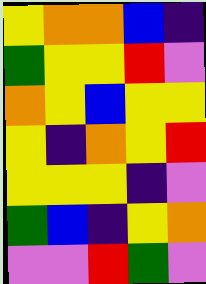[["yellow", "orange", "orange", "blue", "indigo"], ["green", "yellow", "yellow", "red", "violet"], ["orange", "yellow", "blue", "yellow", "yellow"], ["yellow", "indigo", "orange", "yellow", "red"], ["yellow", "yellow", "yellow", "indigo", "violet"], ["green", "blue", "indigo", "yellow", "orange"], ["violet", "violet", "red", "green", "violet"]]